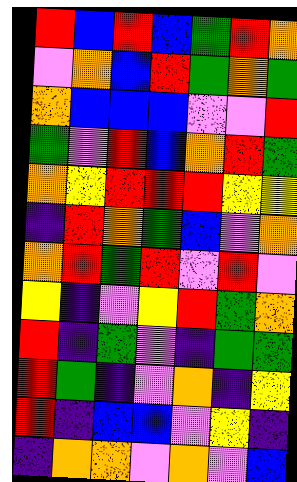[["red", "blue", "red", "blue", "green", "red", "orange"], ["violet", "orange", "blue", "red", "green", "orange", "green"], ["orange", "blue", "blue", "blue", "violet", "violet", "red"], ["green", "violet", "red", "blue", "orange", "red", "green"], ["orange", "yellow", "red", "red", "red", "yellow", "yellow"], ["indigo", "red", "orange", "green", "blue", "violet", "orange"], ["orange", "red", "green", "red", "violet", "red", "violet"], ["yellow", "indigo", "violet", "yellow", "red", "green", "orange"], ["red", "indigo", "green", "violet", "indigo", "green", "green"], ["red", "green", "indigo", "violet", "orange", "indigo", "yellow"], ["red", "indigo", "blue", "blue", "violet", "yellow", "indigo"], ["indigo", "orange", "orange", "violet", "orange", "violet", "blue"]]